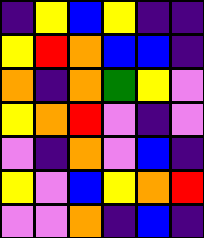[["indigo", "yellow", "blue", "yellow", "indigo", "indigo"], ["yellow", "red", "orange", "blue", "blue", "indigo"], ["orange", "indigo", "orange", "green", "yellow", "violet"], ["yellow", "orange", "red", "violet", "indigo", "violet"], ["violet", "indigo", "orange", "violet", "blue", "indigo"], ["yellow", "violet", "blue", "yellow", "orange", "red"], ["violet", "violet", "orange", "indigo", "blue", "indigo"]]